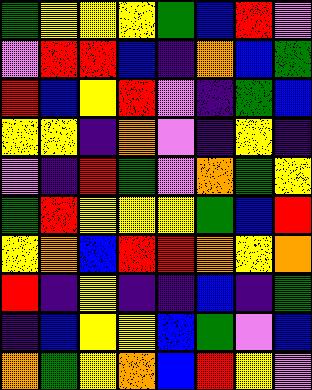[["green", "yellow", "yellow", "yellow", "green", "blue", "red", "violet"], ["violet", "red", "red", "blue", "indigo", "orange", "blue", "green"], ["red", "blue", "yellow", "red", "violet", "indigo", "green", "blue"], ["yellow", "yellow", "indigo", "orange", "violet", "indigo", "yellow", "indigo"], ["violet", "indigo", "red", "green", "violet", "orange", "green", "yellow"], ["green", "red", "yellow", "yellow", "yellow", "green", "blue", "red"], ["yellow", "orange", "blue", "red", "red", "orange", "yellow", "orange"], ["red", "indigo", "yellow", "indigo", "indigo", "blue", "indigo", "green"], ["indigo", "blue", "yellow", "yellow", "blue", "green", "violet", "blue"], ["orange", "green", "yellow", "orange", "blue", "red", "yellow", "violet"]]